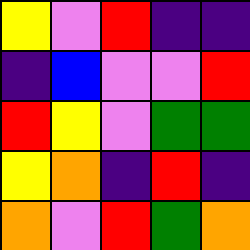[["yellow", "violet", "red", "indigo", "indigo"], ["indigo", "blue", "violet", "violet", "red"], ["red", "yellow", "violet", "green", "green"], ["yellow", "orange", "indigo", "red", "indigo"], ["orange", "violet", "red", "green", "orange"]]